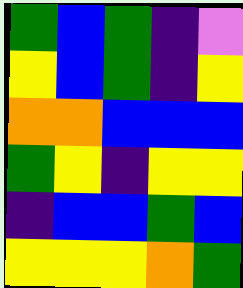[["green", "blue", "green", "indigo", "violet"], ["yellow", "blue", "green", "indigo", "yellow"], ["orange", "orange", "blue", "blue", "blue"], ["green", "yellow", "indigo", "yellow", "yellow"], ["indigo", "blue", "blue", "green", "blue"], ["yellow", "yellow", "yellow", "orange", "green"]]